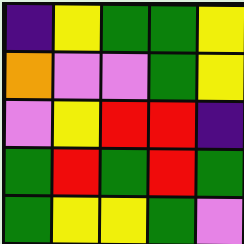[["indigo", "yellow", "green", "green", "yellow"], ["orange", "violet", "violet", "green", "yellow"], ["violet", "yellow", "red", "red", "indigo"], ["green", "red", "green", "red", "green"], ["green", "yellow", "yellow", "green", "violet"]]